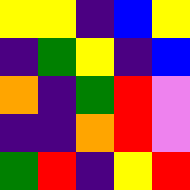[["yellow", "yellow", "indigo", "blue", "yellow"], ["indigo", "green", "yellow", "indigo", "blue"], ["orange", "indigo", "green", "red", "violet"], ["indigo", "indigo", "orange", "red", "violet"], ["green", "red", "indigo", "yellow", "red"]]